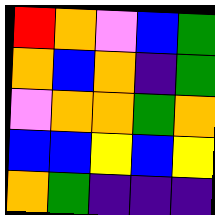[["red", "orange", "violet", "blue", "green"], ["orange", "blue", "orange", "indigo", "green"], ["violet", "orange", "orange", "green", "orange"], ["blue", "blue", "yellow", "blue", "yellow"], ["orange", "green", "indigo", "indigo", "indigo"]]